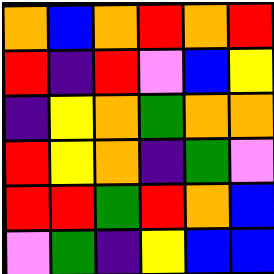[["orange", "blue", "orange", "red", "orange", "red"], ["red", "indigo", "red", "violet", "blue", "yellow"], ["indigo", "yellow", "orange", "green", "orange", "orange"], ["red", "yellow", "orange", "indigo", "green", "violet"], ["red", "red", "green", "red", "orange", "blue"], ["violet", "green", "indigo", "yellow", "blue", "blue"]]